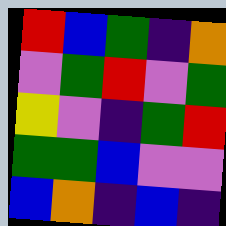[["red", "blue", "green", "indigo", "orange"], ["violet", "green", "red", "violet", "green"], ["yellow", "violet", "indigo", "green", "red"], ["green", "green", "blue", "violet", "violet"], ["blue", "orange", "indigo", "blue", "indigo"]]